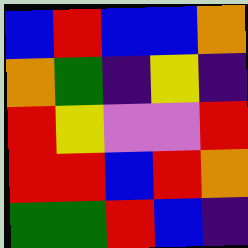[["blue", "red", "blue", "blue", "orange"], ["orange", "green", "indigo", "yellow", "indigo"], ["red", "yellow", "violet", "violet", "red"], ["red", "red", "blue", "red", "orange"], ["green", "green", "red", "blue", "indigo"]]